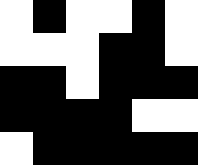[["white", "black", "white", "white", "black", "white"], ["white", "white", "white", "black", "black", "white"], ["black", "black", "white", "black", "black", "black"], ["black", "black", "black", "black", "white", "white"], ["white", "black", "black", "black", "black", "black"]]